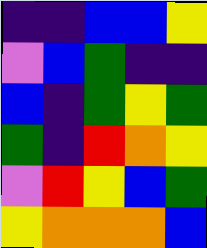[["indigo", "indigo", "blue", "blue", "yellow"], ["violet", "blue", "green", "indigo", "indigo"], ["blue", "indigo", "green", "yellow", "green"], ["green", "indigo", "red", "orange", "yellow"], ["violet", "red", "yellow", "blue", "green"], ["yellow", "orange", "orange", "orange", "blue"]]